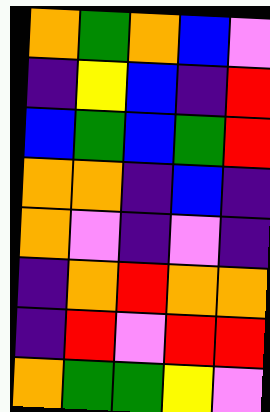[["orange", "green", "orange", "blue", "violet"], ["indigo", "yellow", "blue", "indigo", "red"], ["blue", "green", "blue", "green", "red"], ["orange", "orange", "indigo", "blue", "indigo"], ["orange", "violet", "indigo", "violet", "indigo"], ["indigo", "orange", "red", "orange", "orange"], ["indigo", "red", "violet", "red", "red"], ["orange", "green", "green", "yellow", "violet"]]